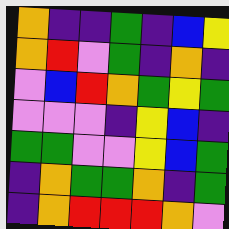[["orange", "indigo", "indigo", "green", "indigo", "blue", "yellow"], ["orange", "red", "violet", "green", "indigo", "orange", "indigo"], ["violet", "blue", "red", "orange", "green", "yellow", "green"], ["violet", "violet", "violet", "indigo", "yellow", "blue", "indigo"], ["green", "green", "violet", "violet", "yellow", "blue", "green"], ["indigo", "orange", "green", "green", "orange", "indigo", "green"], ["indigo", "orange", "red", "red", "red", "orange", "violet"]]